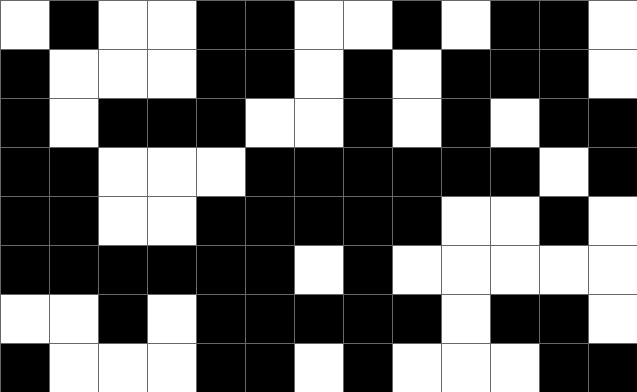[["white", "black", "white", "white", "black", "black", "white", "white", "black", "white", "black", "black", "white"], ["black", "white", "white", "white", "black", "black", "white", "black", "white", "black", "black", "black", "white"], ["black", "white", "black", "black", "black", "white", "white", "black", "white", "black", "white", "black", "black"], ["black", "black", "white", "white", "white", "black", "black", "black", "black", "black", "black", "white", "black"], ["black", "black", "white", "white", "black", "black", "black", "black", "black", "white", "white", "black", "white"], ["black", "black", "black", "black", "black", "black", "white", "black", "white", "white", "white", "white", "white"], ["white", "white", "black", "white", "black", "black", "black", "black", "black", "white", "black", "black", "white"], ["black", "white", "white", "white", "black", "black", "white", "black", "white", "white", "white", "black", "black"]]